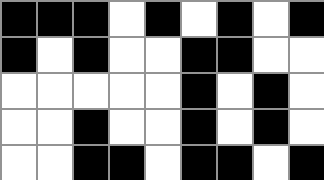[["black", "black", "black", "white", "black", "white", "black", "white", "black"], ["black", "white", "black", "white", "white", "black", "black", "white", "white"], ["white", "white", "white", "white", "white", "black", "white", "black", "white"], ["white", "white", "black", "white", "white", "black", "white", "black", "white"], ["white", "white", "black", "black", "white", "black", "black", "white", "black"]]